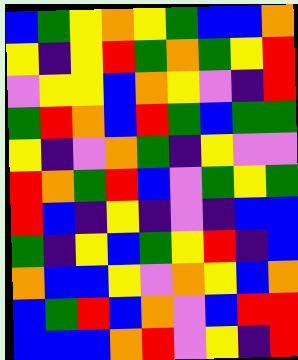[["blue", "green", "yellow", "orange", "yellow", "green", "blue", "blue", "orange"], ["yellow", "indigo", "yellow", "red", "green", "orange", "green", "yellow", "red"], ["violet", "yellow", "yellow", "blue", "orange", "yellow", "violet", "indigo", "red"], ["green", "red", "orange", "blue", "red", "green", "blue", "green", "green"], ["yellow", "indigo", "violet", "orange", "green", "indigo", "yellow", "violet", "violet"], ["red", "orange", "green", "red", "blue", "violet", "green", "yellow", "green"], ["red", "blue", "indigo", "yellow", "indigo", "violet", "indigo", "blue", "blue"], ["green", "indigo", "yellow", "blue", "green", "yellow", "red", "indigo", "blue"], ["orange", "blue", "blue", "yellow", "violet", "orange", "yellow", "blue", "orange"], ["blue", "green", "red", "blue", "orange", "violet", "blue", "red", "red"], ["blue", "blue", "blue", "orange", "red", "violet", "yellow", "indigo", "red"]]